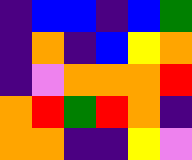[["indigo", "blue", "blue", "indigo", "blue", "green"], ["indigo", "orange", "indigo", "blue", "yellow", "orange"], ["indigo", "violet", "orange", "orange", "orange", "red"], ["orange", "red", "green", "red", "orange", "indigo"], ["orange", "orange", "indigo", "indigo", "yellow", "violet"]]